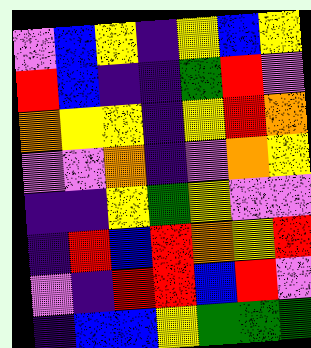[["violet", "blue", "yellow", "indigo", "yellow", "blue", "yellow"], ["red", "blue", "indigo", "indigo", "green", "red", "violet"], ["orange", "yellow", "yellow", "indigo", "yellow", "red", "orange"], ["violet", "violet", "orange", "indigo", "violet", "orange", "yellow"], ["indigo", "indigo", "yellow", "green", "yellow", "violet", "violet"], ["indigo", "red", "blue", "red", "orange", "yellow", "red"], ["violet", "indigo", "red", "red", "blue", "red", "violet"], ["indigo", "blue", "blue", "yellow", "green", "green", "green"]]